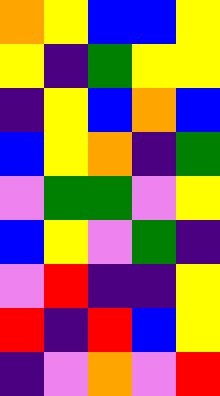[["orange", "yellow", "blue", "blue", "yellow"], ["yellow", "indigo", "green", "yellow", "yellow"], ["indigo", "yellow", "blue", "orange", "blue"], ["blue", "yellow", "orange", "indigo", "green"], ["violet", "green", "green", "violet", "yellow"], ["blue", "yellow", "violet", "green", "indigo"], ["violet", "red", "indigo", "indigo", "yellow"], ["red", "indigo", "red", "blue", "yellow"], ["indigo", "violet", "orange", "violet", "red"]]